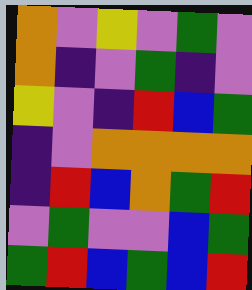[["orange", "violet", "yellow", "violet", "green", "violet"], ["orange", "indigo", "violet", "green", "indigo", "violet"], ["yellow", "violet", "indigo", "red", "blue", "green"], ["indigo", "violet", "orange", "orange", "orange", "orange"], ["indigo", "red", "blue", "orange", "green", "red"], ["violet", "green", "violet", "violet", "blue", "green"], ["green", "red", "blue", "green", "blue", "red"]]